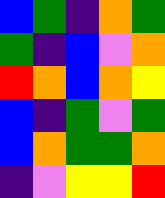[["blue", "green", "indigo", "orange", "green"], ["green", "indigo", "blue", "violet", "orange"], ["red", "orange", "blue", "orange", "yellow"], ["blue", "indigo", "green", "violet", "green"], ["blue", "orange", "green", "green", "orange"], ["indigo", "violet", "yellow", "yellow", "red"]]